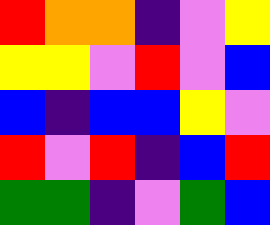[["red", "orange", "orange", "indigo", "violet", "yellow"], ["yellow", "yellow", "violet", "red", "violet", "blue"], ["blue", "indigo", "blue", "blue", "yellow", "violet"], ["red", "violet", "red", "indigo", "blue", "red"], ["green", "green", "indigo", "violet", "green", "blue"]]